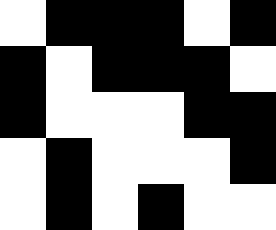[["white", "black", "black", "black", "white", "black"], ["black", "white", "black", "black", "black", "white"], ["black", "white", "white", "white", "black", "black"], ["white", "black", "white", "white", "white", "black"], ["white", "black", "white", "black", "white", "white"]]